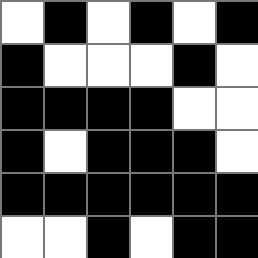[["white", "black", "white", "black", "white", "black"], ["black", "white", "white", "white", "black", "white"], ["black", "black", "black", "black", "white", "white"], ["black", "white", "black", "black", "black", "white"], ["black", "black", "black", "black", "black", "black"], ["white", "white", "black", "white", "black", "black"]]